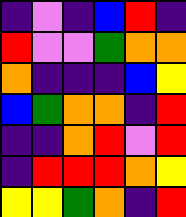[["indigo", "violet", "indigo", "blue", "red", "indigo"], ["red", "violet", "violet", "green", "orange", "orange"], ["orange", "indigo", "indigo", "indigo", "blue", "yellow"], ["blue", "green", "orange", "orange", "indigo", "red"], ["indigo", "indigo", "orange", "red", "violet", "red"], ["indigo", "red", "red", "red", "orange", "yellow"], ["yellow", "yellow", "green", "orange", "indigo", "red"]]